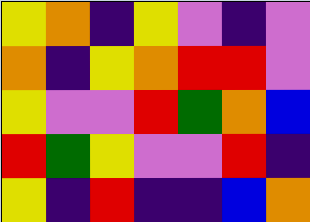[["yellow", "orange", "indigo", "yellow", "violet", "indigo", "violet"], ["orange", "indigo", "yellow", "orange", "red", "red", "violet"], ["yellow", "violet", "violet", "red", "green", "orange", "blue"], ["red", "green", "yellow", "violet", "violet", "red", "indigo"], ["yellow", "indigo", "red", "indigo", "indigo", "blue", "orange"]]